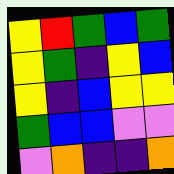[["yellow", "red", "green", "blue", "green"], ["yellow", "green", "indigo", "yellow", "blue"], ["yellow", "indigo", "blue", "yellow", "yellow"], ["green", "blue", "blue", "violet", "violet"], ["violet", "orange", "indigo", "indigo", "orange"]]